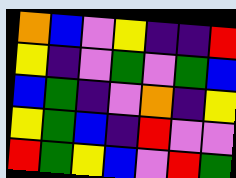[["orange", "blue", "violet", "yellow", "indigo", "indigo", "red"], ["yellow", "indigo", "violet", "green", "violet", "green", "blue"], ["blue", "green", "indigo", "violet", "orange", "indigo", "yellow"], ["yellow", "green", "blue", "indigo", "red", "violet", "violet"], ["red", "green", "yellow", "blue", "violet", "red", "green"]]